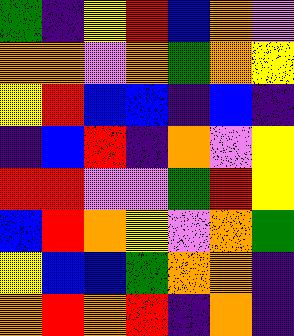[["green", "indigo", "yellow", "red", "blue", "orange", "violet"], ["orange", "orange", "violet", "orange", "green", "orange", "yellow"], ["yellow", "red", "blue", "blue", "indigo", "blue", "indigo"], ["indigo", "blue", "red", "indigo", "orange", "violet", "yellow"], ["red", "red", "violet", "violet", "green", "red", "yellow"], ["blue", "red", "orange", "yellow", "violet", "orange", "green"], ["yellow", "blue", "blue", "green", "orange", "orange", "indigo"], ["orange", "red", "orange", "red", "indigo", "orange", "indigo"]]